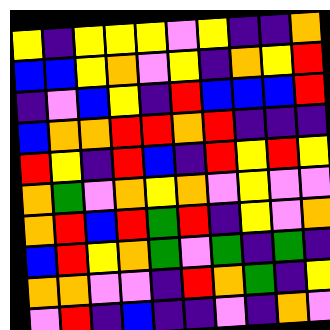[["yellow", "indigo", "yellow", "yellow", "yellow", "violet", "yellow", "indigo", "indigo", "orange"], ["blue", "blue", "yellow", "orange", "violet", "yellow", "indigo", "orange", "yellow", "red"], ["indigo", "violet", "blue", "yellow", "indigo", "red", "blue", "blue", "blue", "red"], ["blue", "orange", "orange", "red", "red", "orange", "red", "indigo", "indigo", "indigo"], ["red", "yellow", "indigo", "red", "blue", "indigo", "red", "yellow", "red", "yellow"], ["orange", "green", "violet", "orange", "yellow", "orange", "violet", "yellow", "violet", "violet"], ["orange", "red", "blue", "red", "green", "red", "indigo", "yellow", "violet", "orange"], ["blue", "red", "yellow", "orange", "green", "violet", "green", "indigo", "green", "indigo"], ["orange", "orange", "violet", "violet", "indigo", "red", "orange", "green", "indigo", "yellow"], ["violet", "red", "indigo", "blue", "indigo", "indigo", "violet", "indigo", "orange", "violet"]]